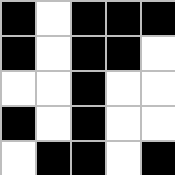[["black", "white", "black", "black", "black"], ["black", "white", "black", "black", "white"], ["white", "white", "black", "white", "white"], ["black", "white", "black", "white", "white"], ["white", "black", "black", "white", "black"]]